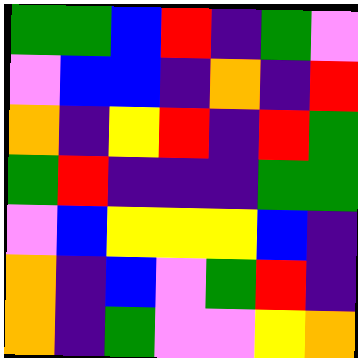[["green", "green", "blue", "red", "indigo", "green", "violet"], ["violet", "blue", "blue", "indigo", "orange", "indigo", "red"], ["orange", "indigo", "yellow", "red", "indigo", "red", "green"], ["green", "red", "indigo", "indigo", "indigo", "green", "green"], ["violet", "blue", "yellow", "yellow", "yellow", "blue", "indigo"], ["orange", "indigo", "blue", "violet", "green", "red", "indigo"], ["orange", "indigo", "green", "violet", "violet", "yellow", "orange"]]